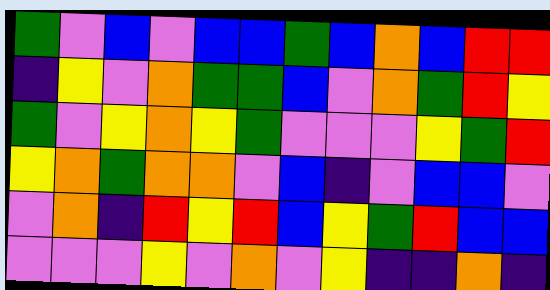[["green", "violet", "blue", "violet", "blue", "blue", "green", "blue", "orange", "blue", "red", "red"], ["indigo", "yellow", "violet", "orange", "green", "green", "blue", "violet", "orange", "green", "red", "yellow"], ["green", "violet", "yellow", "orange", "yellow", "green", "violet", "violet", "violet", "yellow", "green", "red"], ["yellow", "orange", "green", "orange", "orange", "violet", "blue", "indigo", "violet", "blue", "blue", "violet"], ["violet", "orange", "indigo", "red", "yellow", "red", "blue", "yellow", "green", "red", "blue", "blue"], ["violet", "violet", "violet", "yellow", "violet", "orange", "violet", "yellow", "indigo", "indigo", "orange", "indigo"]]